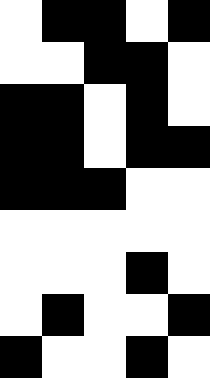[["white", "black", "black", "white", "black"], ["white", "white", "black", "black", "white"], ["black", "black", "white", "black", "white"], ["black", "black", "white", "black", "black"], ["black", "black", "black", "white", "white"], ["white", "white", "white", "white", "white"], ["white", "white", "white", "black", "white"], ["white", "black", "white", "white", "black"], ["black", "white", "white", "black", "white"]]